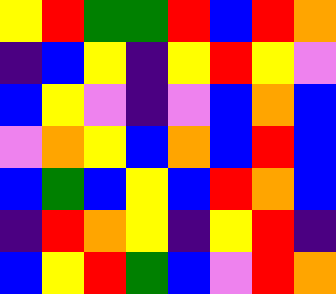[["yellow", "red", "green", "green", "red", "blue", "red", "orange"], ["indigo", "blue", "yellow", "indigo", "yellow", "red", "yellow", "violet"], ["blue", "yellow", "violet", "indigo", "violet", "blue", "orange", "blue"], ["violet", "orange", "yellow", "blue", "orange", "blue", "red", "blue"], ["blue", "green", "blue", "yellow", "blue", "red", "orange", "blue"], ["indigo", "red", "orange", "yellow", "indigo", "yellow", "red", "indigo"], ["blue", "yellow", "red", "green", "blue", "violet", "red", "orange"]]